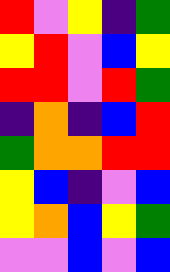[["red", "violet", "yellow", "indigo", "green"], ["yellow", "red", "violet", "blue", "yellow"], ["red", "red", "violet", "red", "green"], ["indigo", "orange", "indigo", "blue", "red"], ["green", "orange", "orange", "red", "red"], ["yellow", "blue", "indigo", "violet", "blue"], ["yellow", "orange", "blue", "yellow", "green"], ["violet", "violet", "blue", "violet", "blue"]]